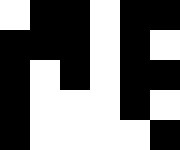[["white", "black", "black", "white", "black", "black"], ["black", "black", "black", "white", "black", "white"], ["black", "white", "black", "white", "black", "black"], ["black", "white", "white", "white", "black", "white"], ["black", "white", "white", "white", "white", "black"]]